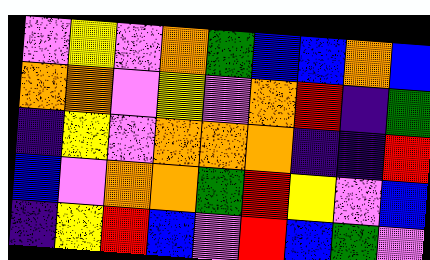[["violet", "yellow", "violet", "orange", "green", "blue", "blue", "orange", "blue"], ["orange", "orange", "violet", "yellow", "violet", "orange", "red", "indigo", "green"], ["indigo", "yellow", "violet", "orange", "orange", "orange", "indigo", "indigo", "red"], ["blue", "violet", "orange", "orange", "green", "red", "yellow", "violet", "blue"], ["indigo", "yellow", "red", "blue", "violet", "red", "blue", "green", "violet"]]